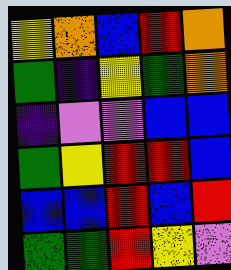[["yellow", "orange", "blue", "red", "orange"], ["green", "indigo", "yellow", "green", "orange"], ["indigo", "violet", "violet", "blue", "blue"], ["green", "yellow", "red", "red", "blue"], ["blue", "blue", "red", "blue", "red"], ["green", "green", "red", "yellow", "violet"]]